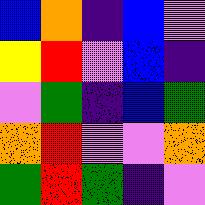[["blue", "orange", "indigo", "blue", "violet"], ["yellow", "red", "violet", "blue", "indigo"], ["violet", "green", "indigo", "blue", "green"], ["orange", "red", "violet", "violet", "orange"], ["green", "red", "green", "indigo", "violet"]]